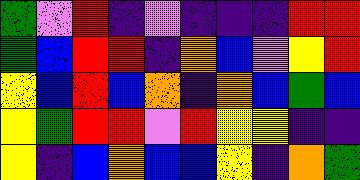[["green", "violet", "red", "indigo", "violet", "indigo", "indigo", "indigo", "red", "red"], ["green", "blue", "red", "red", "indigo", "orange", "blue", "violet", "yellow", "red"], ["yellow", "blue", "red", "blue", "orange", "indigo", "orange", "blue", "green", "blue"], ["yellow", "green", "red", "red", "violet", "red", "yellow", "yellow", "indigo", "indigo"], ["yellow", "indigo", "blue", "orange", "blue", "blue", "yellow", "indigo", "orange", "green"]]